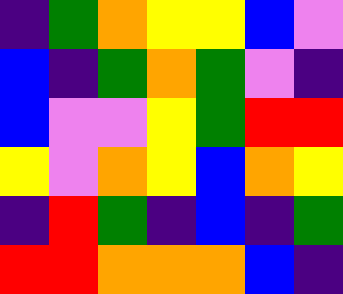[["indigo", "green", "orange", "yellow", "yellow", "blue", "violet"], ["blue", "indigo", "green", "orange", "green", "violet", "indigo"], ["blue", "violet", "violet", "yellow", "green", "red", "red"], ["yellow", "violet", "orange", "yellow", "blue", "orange", "yellow"], ["indigo", "red", "green", "indigo", "blue", "indigo", "green"], ["red", "red", "orange", "orange", "orange", "blue", "indigo"]]